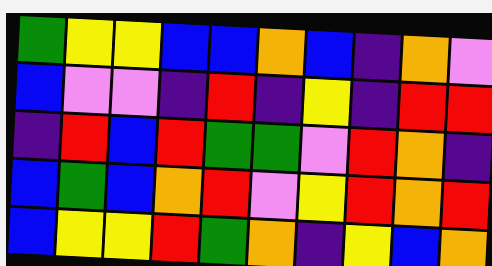[["green", "yellow", "yellow", "blue", "blue", "orange", "blue", "indigo", "orange", "violet"], ["blue", "violet", "violet", "indigo", "red", "indigo", "yellow", "indigo", "red", "red"], ["indigo", "red", "blue", "red", "green", "green", "violet", "red", "orange", "indigo"], ["blue", "green", "blue", "orange", "red", "violet", "yellow", "red", "orange", "red"], ["blue", "yellow", "yellow", "red", "green", "orange", "indigo", "yellow", "blue", "orange"]]